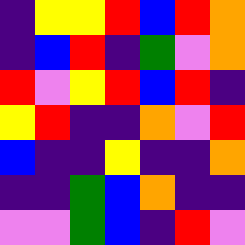[["indigo", "yellow", "yellow", "red", "blue", "red", "orange"], ["indigo", "blue", "red", "indigo", "green", "violet", "orange"], ["red", "violet", "yellow", "red", "blue", "red", "indigo"], ["yellow", "red", "indigo", "indigo", "orange", "violet", "red"], ["blue", "indigo", "indigo", "yellow", "indigo", "indigo", "orange"], ["indigo", "indigo", "green", "blue", "orange", "indigo", "indigo"], ["violet", "violet", "green", "blue", "indigo", "red", "violet"]]